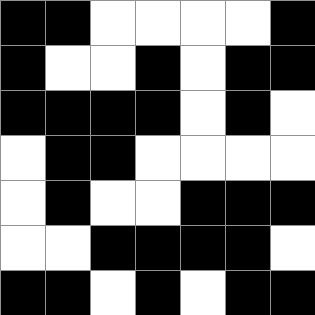[["black", "black", "white", "white", "white", "white", "black"], ["black", "white", "white", "black", "white", "black", "black"], ["black", "black", "black", "black", "white", "black", "white"], ["white", "black", "black", "white", "white", "white", "white"], ["white", "black", "white", "white", "black", "black", "black"], ["white", "white", "black", "black", "black", "black", "white"], ["black", "black", "white", "black", "white", "black", "black"]]